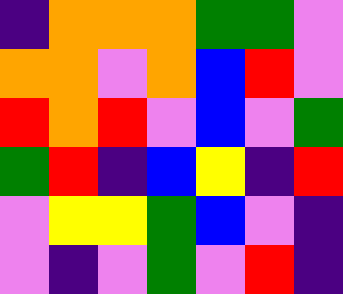[["indigo", "orange", "orange", "orange", "green", "green", "violet"], ["orange", "orange", "violet", "orange", "blue", "red", "violet"], ["red", "orange", "red", "violet", "blue", "violet", "green"], ["green", "red", "indigo", "blue", "yellow", "indigo", "red"], ["violet", "yellow", "yellow", "green", "blue", "violet", "indigo"], ["violet", "indigo", "violet", "green", "violet", "red", "indigo"]]